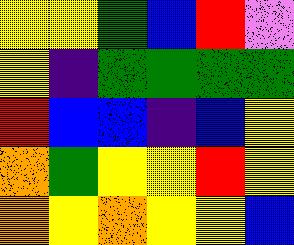[["yellow", "yellow", "green", "blue", "red", "violet"], ["yellow", "indigo", "green", "green", "green", "green"], ["red", "blue", "blue", "indigo", "blue", "yellow"], ["orange", "green", "yellow", "yellow", "red", "yellow"], ["orange", "yellow", "orange", "yellow", "yellow", "blue"]]